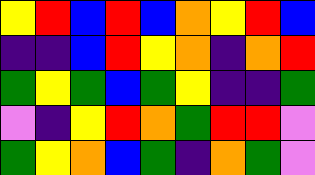[["yellow", "red", "blue", "red", "blue", "orange", "yellow", "red", "blue"], ["indigo", "indigo", "blue", "red", "yellow", "orange", "indigo", "orange", "red"], ["green", "yellow", "green", "blue", "green", "yellow", "indigo", "indigo", "green"], ["violet", "indigo", "yellow", "red", "orange", "green", "red", "red", "violet"], ["green", "yellow", "orange", "blue", "green", "indigo", "orange", "green", "violet"]]